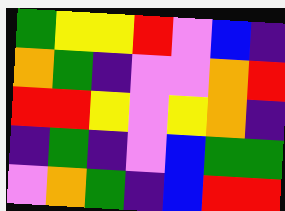[["green", "yellow", "yellow", "red", "violet", "blue", "indigo"], ["orange", "green", "indigo", "violet", "violet", "orange", "red"], ["red", "red", "yellow", "violet", "yellow", "orange", "indigo"], ["indigo", "green", "indigo", "violet", "blue", "green", "green"], ["violet", "orange", "green", "indigo", "blue", "red", "red"]]